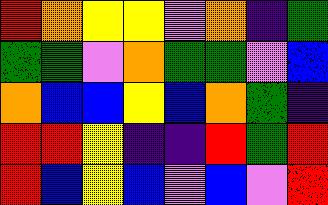[["red", "orange", "yellow", "yellow", "violet", "orange", "indigo", "green"], ["green", "green", "violet", "orange", "green", "green", "violet", "blue"], ["orange", "blue", "blue", "yellow", "blue", "orange", "green", "indigo"], ["red", "red", "yellow", "indigo", "indigo", "red", "green", "red"], ["red", "blue", "yellow", "blue", "violet", "blue", "violet", "red"]]